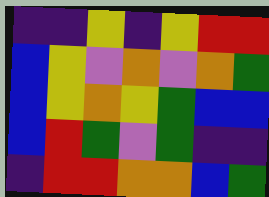[["indigo", "indigo", "yellow", "indigo", "yellow", "red", "red"], ["blue", "yellow", "violet", "orange", "violet", "orange", "green"], ["blue", "yellow", "orange", "yellow", "green", "blue", "blue"], ["blue", "red", "green", "violet", "green", "indigo", "indigo"], ["indigo", "red", "red", "orange", "orange", "blue", "green"]]